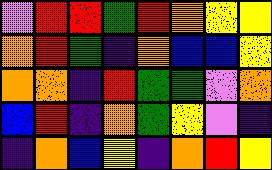[["violet", "red", "red", "green", "red", "orange", "yellow", "yellow"], ["orange", "red", "green", "indigo", "orange", "blue", "blue", "yellow"], ["orange", "orange", "indigo", "red", "green", "green", "violet", "orange"], ["blue", "red", "indigo", "orange", "green", "yellow", "violet", "indigo"], ["indigo", "orange", "blue", "yellow", "indigo", "orange", "red", "yellow"]]